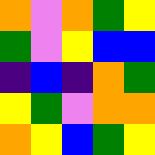[["orange", "violet", "orange", "green", "yellow"], ["green", "violet", "yellow", "blue", "blue"], ["indigo", "blue", "indigo", "orange", "green"], ["yellow", "green", "violet", "orange", "orange"], ["orange", "yellow", "blue", "green", "yellow"]]